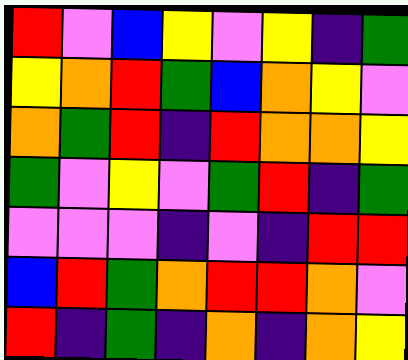[["red", "violet", "blue", "yellow", "violet", "yellow", "indigo", "green"], ["yellow", "orange", "red", "green", "blue", "orange", "yellow", "violet"], ["orange", "green", "red", "indigo", "red", "orange", "orange", "yellow"], ["green", "violet", "yellow", "violet", "green", "red", "indigo", "green"], ["violet", "violet", "violet", "indigo", "violet", "indigo", "red", "red"], ["blue", "red", "green", "orange", "red", "red", "orange", "violet"], ["red", "indigo", "green", "indigo", "orange", "indigo", "orange", "yellow"]]